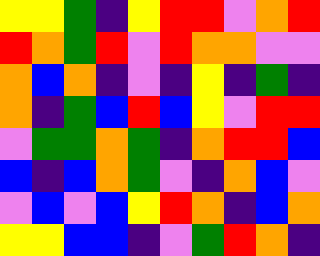[["yellow", "yellow", "green", "indigo", "yellow", "red", "red", "violet", "orange", "red"], ["red", "orange", "green", "red", "violet", "red", "orange", "orange", "violet", "violet"], ["orange", "blue", "orange", "indigo", "violet", "indigo", "yellow", "indigo", "green", "indigo"], ["orange", "indigo", "green", "blue", "red", "blue", "yellow", "violet", "red", "red"], ["violet", "green", "green", "orange", "green", "indigo", "orange", "red", "red", "blue"], ["blue", "indigo", "blue", "orange", "green", "violet", "indigo", "orange", "blue", "violet"], ["violet", "blue", "violet", "blue", "yellow", "red", "orange", "indigo", "blue", "orange"], ["yellow", "yellow", "blue", "blue", "indigo", "violet", "green", "red", "orange", "indigo"]]